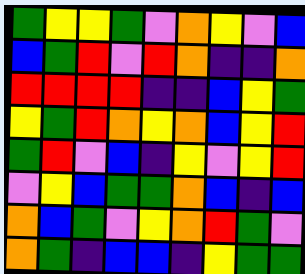[["green", "yellow", "yellow", "green", "violet", "orange", "yellow", "violet", "blue"], ["blue", "green", "red", "violet", "red", "orange", "indigo", "indigo", "orange"], ["red", "red", "red", "red", "indigo", "indigo", "blue", "yellow", "green"], ["yellow", "green", "red", "orange", "yellow", "orange", "blue", "yellow", "red"], ["green", "red", "violet", "blue", "indigo", "yellow", "violet", "yellow", "red"], ["violet", "yellow", "blue", "green", "green", "orange", "blue", "indigo", "blue"], ["orange", "blue", "green", "violet", "yellow", "orange", "red", "green", "violet"], ["orange", "green", "indigo", "blue", "blue", "indigo", "yellow", "green", "green"]]